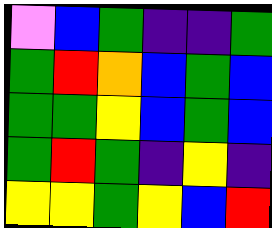[["violet", "blue", "green", "indigo", "indigo", "green"], ["green", "red", "orange", "blue", "green", "blue"], ["green", "green", "yellow", "blue", "green", "blue"], ["green", "red", "green", "indigo", "yellow", "indigo"], ["yellow", "yellow", "green", "yellow", "blue", "red"]]